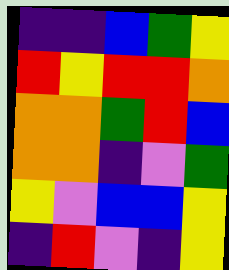[["indigo", "indigo", "blue", "green", "yellow"], ["red", "yellow", "red", "red", "orange"], ["orange", "orange", "green", "red", "blue"], ["orange", "orange", "indigo", "violet", "green"], ["yellow", "violet", "blue", "blue", "yellow"], ["indigo", "red", "violet", "indigo", "yellow"]]